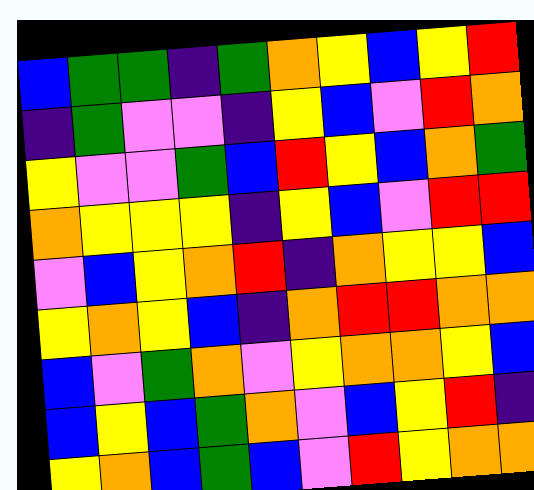[["blue", "green", "green", "indigo", "green", "orange", "yellow", "blue", "yellow", "red"], ["indigo", "green", "violet", "violet", "indigo", "yellow", "blue", "violet", "red", "orange"], ["yellow", "violet", "violet", "green", "blue", "red", "yellow", "blue", "orange", "green"], ["orange", "yellow", "yellow", "yellow", "indigo", "yellow", "blue", "violet", "red", "red"], ["violet", "blue", "yellow", "orange", "red", "indigo", "orange", "yellow", "yellow", "blue"], ["yellow", "orange", "yellow", "blue", "indigo", "orange", "red", "red", "orange", "orange"], ["blue", "violet", "green", "orange", "violet", "yellow", "orange", "orange", "yellow", "blue"], ["blue", "yellow", "blue", "green", "orange", "violet", "blue", "yellow", "red", "indigo"], ["yellow", "orange", "blue", "green", "blue", "violet", "red", "yellow", "orange", "orange"]]